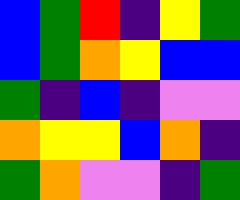[["blue", "green", "red", "indigo", "yellow", "green"], ["blue", "green", "orange", "yellow", "blue", "blue"], ["green", "indigo", "blue", "indigo", "violet", "violet"], ["orange", "yellow", "yellow", "blue", "orange", "indigo"], ["green", "orange", "violet", "violet", "indigo", "green"]]